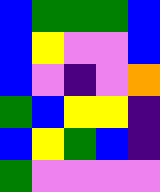[["blue", "green", "green", "green", "blue"], ["blue", "yellow", "violet", "violet", "blue"], ["blue", "violet", "indigo", "violet", "orange"], ["green", "blue", "yellow", "yellow", "indigo"], ["blue", "yellow", "green", "blue", "indigo"], ["green", "violet", "violet", "violet", "violet"]]